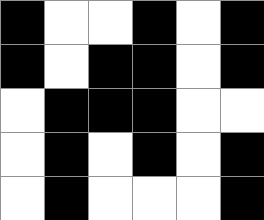[["black", "white", "white", "black", "white", "black"], ["black", "white", "black", "black", "white", "black"], ["white", "black", "black", "black", "white", "white"], ["white", "black", "white", "black", "white", "black"], ["white", "black", "white", "white", "white", "black"]]